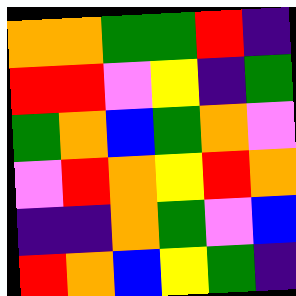[["orange", "orange", "green", "green", "red", "indigo"], ["red", "red", "violet", "yellow", "indigo", "green"], ["green", "orange", "blue", "green", "orange", "violet"], ["violet", "red", "orange", "yellow", "red", "orange"], ["indigo", "indigo", "orange", "green", "violet", "blue"], ["red", "orange", "blue", "yellow", "green", "indigo"]]